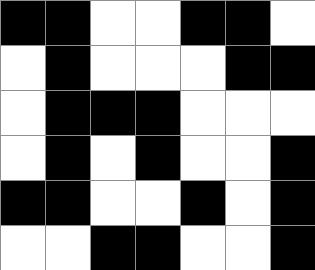[["black", "black", "white", "white", "black", "black", "white"], ["white", "black", "white", "white", "white", "black", "black"], ["white", "black", "black", "black", "white", "white", "white"], ["white", "black", "white", "black", "white", "white", "black"], ["black", "black", "white", "white", "black", "white", "black"], ["white", "white", "black", "black", "white", "white", "black"]]